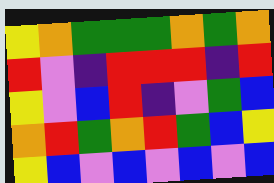[["yellow", "orange", "green", "green", "green", "orange", "green", "orange"], ["red", "violet", "indigo", "red", "red", "red", "indigo", "red"], ["yellow", "violet", "blue", "red", "indigo", "violet", "green", "blue"], ["orange", "red", "green", "orange", "red", "green", "blue", "yellow"], ["yellow", "blue", "violet", "blue", "violet", "blue", "violet", "blue"]]